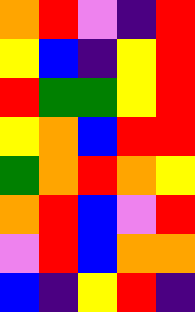[["orange", "red", "violet", "indigo", "red"], ["yellow", "blue", "indigo", "yellow", "red"], ["red", "green", "green", "yellow", "red"], ["yellow", "orange", "blue", "red", "red"], ["green", "orange", "red", "orange", "yellow"], ["orange", "red", "blue", "violet", "red"], ["violet", "red", "blue", "orange", "orange"], ["blue", "indigo", "yellow", "red", "indigo"]]